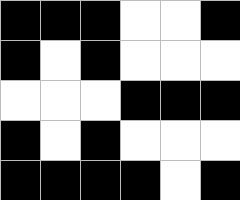[["black", "black", "black", "white", "white", "black"], ["black", "white", "black", "white", "white", "white"], ["white", "white", "white", "black", "black", "black"], ["black", "white", "black", "white", "white", "white"], ["black", "black", "black", "black", "white", "black"]]